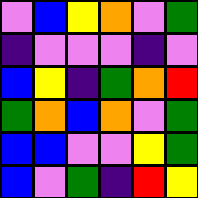[["violet", "blue", "yellow", "orange", "violet", "green"], ["indigo", "violet", "violet", "violet", "indigo", "violet"], ["blue", "yellow", "indigo", "green", "orange", "red"], ["green", "orange", "blue", "orange", "violet", "green"], ["blue", "blue", "violet", "violet", "yellow", "green"], ["blue", "violet", "green", "indigo", "red", "yellow"]]